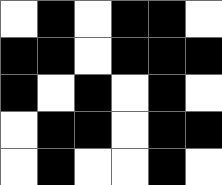[["white", "black", "white", "black", "black", "white"], ["black", "black", "white", "black", "black", "black"], ["black", "white", "black", "white", "black", "white"], ["white", "black", "black", "white", "black", "black"], ["white", "black", "white", "white", "black", "white"]]